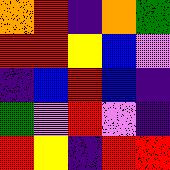[["orange", "red", "indigo", "orange", "green"], ["red", "red", "yellow", "blue", "violet"], ["indigo", "blue", "red", "blue", "indigo"], ["green", "violet", "red", "violet", "indigo"], ["red", "yellow", "indigo", "red", "red"]]